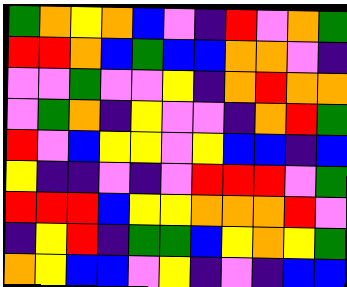[["green", "orange", "yellow", "orange", "blue", "violet", "indigo", "red", "violet", "orange", "green"], ["red", "red", "orange", "blue", "green", "blue", "blue", "orange", "orange", "violet", "indigo"], ["violet", "violet", "green", "violet", "violet", "yellow", "indigo", "orange", "red", "orange", "orange"], ["violet", "green", "orange", "indigo", "yellow", "violet", "violet", "indigo", "orange", "red", "green"], ["red", "violet", "blue", "yellow", "yellow", "violet", "yellow", "blue", "blue", "indigo", "blue"], ["yellow", "indigo", "indigo", "violet", "indigo", "violet", "red", "red", "red", "violet", "green"], ["red", "red", "red", "blue", "yellow", "yellow", "orange", "orange", "orange", "red", "violet"], ["indigo", "yellow", "red", "indigo", "green", "green", "blue", "yellow", "orange", "yellow", "green"], ["orange", "yellow", "blue", "blue", "violet", "yellow", "indigo", "violet", "indigo", "blue", "blue"]]